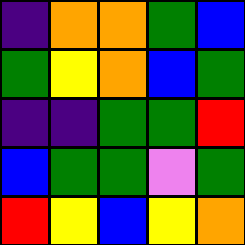[["indigo", "orange", "orange", "green", "blue"], ["green", "yellow", "orange", "blue", "green"], ["indigo", "indigo", "green", "green", "red"], ["blue", "green", "green", "violet", "green"], ["red", "yellow", "blue", "yellow", "orange"]]